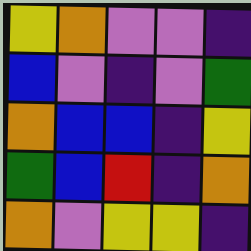[["yellow", "orange", "violet", "violet", "indigo"], ["blue", "violet", "indigo", "violet", "green"], ["orange", "blue", "blue", "indigo", "yellow"], ["green", "blue", "red", "indigo", "orange"], ["orange", "violet", "yellow", "yellow", "indigo"]]